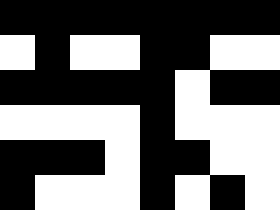[["black", "black", "black", "black", "black", "black", "black", "black"], ["white", "black", "white", "white", "black", "black", "white", "white"], ["black", "black", "black", "black", "black", "white", "black", "black"], ["white", "white", "white", "white", "black", "white", "white", "white"], ["black", "black", "black", "white", "black", "black", "white", "white"], ["black", "white", "white", "white", "black", "white", "black", "white"]]